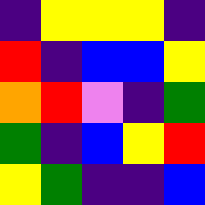[["indigo", "yellow", "yellow", "yellow", "indigo"], ["red", "indigo", "blue", "blue", "yellow"], ["orange", "red", "violet", "indigo", "green"], ["green", "indigo", "blue", "yellow", "red"], ["yellow", "green", "indigo", "indigo", "blue"]]